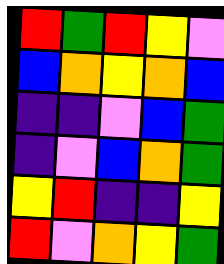[["red", "green", "red", "yellow", "violet"], ["blue", "orange", "yellow", "orange", "blue"], ["indigo", "indigo", "violet", "blue", "green"], ["indigo", "violet", "blue", "orange", "green"], ["yellow", "red", "indigo", "indigo", "yellow"], ["red", "violet", "orange", "yellow", "green"]]